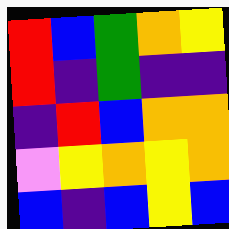[["red", "blue", "green", "orange", "yellow"], ["red", "indigo", "green", "indigo", "indigo"], ["indigo", "red", "blue", "orange", "orange"], ["violet", "yellow", "orange", "yellow", "orange"], ["blue", "indigo", "blue", "yellow", "blue"]]